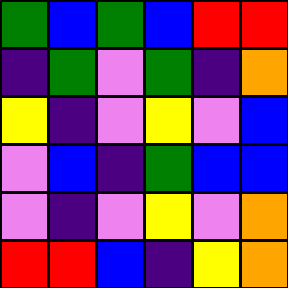[["green", "blue", "green", "blue", "red", "red"], ["indigo", "green", "violet", "green", "indigo", "orange"], ["yellow", "indigo", "violet", "yellow", "violet", "blue"], ["violet", "blue", "indigo", "green", "blue", "blue"], ["violet", "indigo", "violet", "yellow", "violet", "orange"], ["red", "red", "blue", "indigo", "yellow", "orange"]]